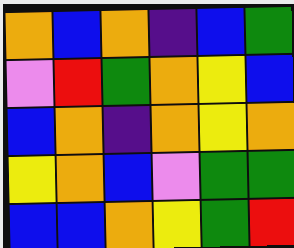[["orange", "blue", "orange", "indigo", "blue", "green"], ["violet", "red", "green", "orange", "yellow", "blue"], ["blue", "orange", "indigo", "orange", "yellow", "orange"], ["yellow", "orange", "blue", "violet", "green", "green"], ["blue", "blue", "orange", "yellow", "green", "red"]]